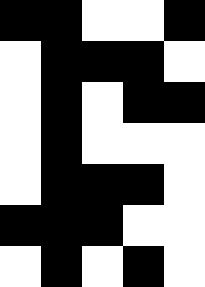[["black", "black", "white", "white", "black"], ["white", "black", "black", "black", "white"], ["white", "black", "white", "black", "black"], ["white", "black", "white", "white", "white"], ["white", "black", "black", "black", "white"], ["black", "black", "black", "white", "white"], ["white", "black", "white", "black", "white"]]